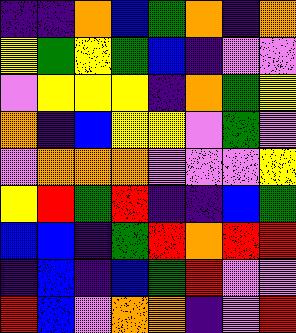[["indigo", "indigo", "orange", "blue", "green", "orange", "indigo", "orange"], ["yellow", "green", "yellow", "green", "blue", "indigo", "violet", "violet"], ["violet", "yellow", "yellow", "yellow", "indigo", "orange", "green", "yellow"], ["orange", "indigo", "blue", "yellow", "yellow", "violet", "green", "violet"], ["violet", "orange", "orange", "orange", "violet", "violet", "violet", "yellow"], ["yellow", "red", "green", "red", "indigo", "indigo", "blue", "green"], ["blue", "blue", "indigo", "green", "red", "orange", "red", "red"], ["indigo", "blue", "indigo", "blue", "green", "red", "violet", "violet"], ["red", "blue", "violet", "orange", "orange", "indigo", "violet", "red"]]